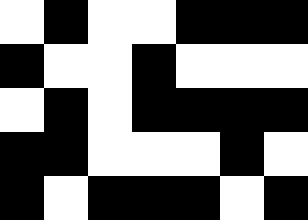[["white", "black", "white", "white", "black", "black", "black"], ["black", "white", "white", "black", "white", "white", "white"], ["white", "black", "white", "black", "black", "black", "black"], ["black", "black", "white", "white", "white", "black", "white"], ["black", "white", "black", "black", "black", "white", "black"]]